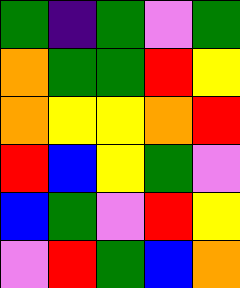[["green", "indigo", "green", "violet", "green"], ["orange", "green", "green", "red", "yellow"], ["orange", "yellow", "yellow", "orange", "red"], ["red", "blue", "yellow", "green", "violet"], ["blue", "green", "violet", "red", "yellow"], ["violet", "red", "green", "blue", "orange"]]